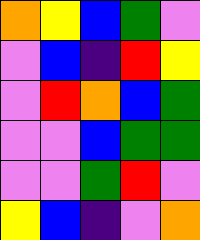[["orange", "yellow", "blue", "green", "violet"], ["violet", "blue", "indigo", "red", "yellow"], ["violet", "red", "orange", "blue", "green"], ["violet", "violet", "blue", "green", "green"], ["violet", "violet", "green", "red", "violet"], ["yellow", "blue", "indigo", "violet", "orange"]]